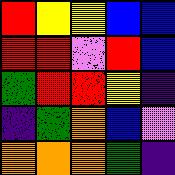[["red", "yellow", "yellow", "blue", "blue"], ["red", "red", "violet", "red", "blue"], ["green", "red", "red", "yellow", "indigo"], ["indigo", "green", "orange", "blue", "violet"], ["orange", "orange", "orange", "green", "indigo"]]